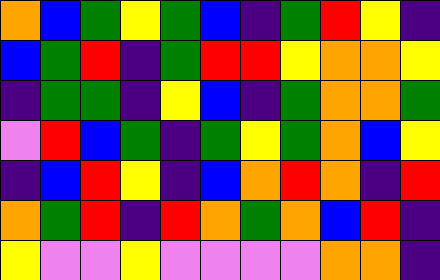[["orange", "blue", "green", "yellow", "green", "blue", "indigo", "green", "red", "yellow", "indigo"], ["blue", "green", "red", "indigo", "green", "red", "red", "yellow", "orange", "orange", "yellow"], ["indigo", "green", "green", "indigo", "yellow", "blue", "indigo", "green", "orange", "orange", "green"], ["violet", "red", "blue", "green", "indigo", "green", "yellow", "green", "orange", "blue", "yellow"], ["indigo", "blue", "red", "yellow", "indigo", "blue", "orange", "red", "orange", "indigo", "red"], ["orange", "green", "red", "indigo", "red", "orange", "green", "orange", "blue", "red", "indigo"], ["yellow", "violet", "violet", "yellow", "violet", "violet", "violet", "violet", "orange", "orange", "indigo"]]